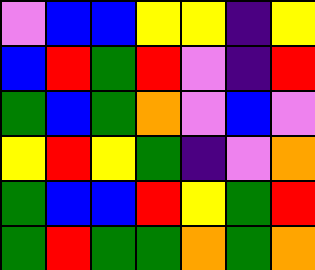[["violet", "blue", "blue", "yellow", "yellow", "indigo", "yellow"], ["blue", "red", "green", "red", "violet", "indigo", "red"], ["green", "blue", "green", "orange", "violet", "blue", "violet"], ["yellow", "red", "yellow", "green", "indigo", "violet", "orange"], ["green", "blue", "blue", "red", "yellow", "green", "red"], ["green", "red", "green", "green", "orange", "green", "orange"]]